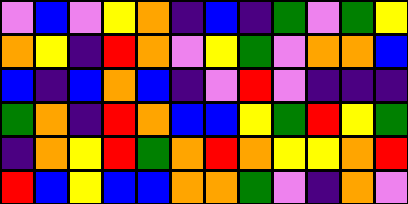[["violet", "blue", "violet", "yellow", "orange", "indigo", "blue", "indigo", "green", "violet", "green", "yellow"], ["orange", "yellow", "indigo", "red", "orange", "violet", "yellow", "green", "violet", "orange", "orange", "blue"], ["blue", "indigo", "blue", "orange", "blue", "indigo", "violet", "red", "violet", "indigo", "indigo", "indigo"], ["green", "orange", "indigo", "red", "orange", "blue", "blue", "yellow", "green", "red", "yellow", "green"], ["indigo", "orange", "yellow", "red", "green", "orange", "red", "orange", "yellow", "yellow", "orange", "red"], ["red", "blue", "yellow", "blue", "blue", "orange", "orange", "green", "violet", "indigo", "orange", "violet"]]